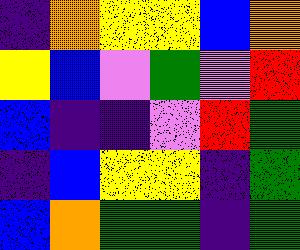[["indigo", "orange", "yellow", "yellow", "blue", "orange"], ["yellow", "blue", "violet", "green", "violet", "red"], ["blue", "indigo", "indigo", "violet", "red", "green"], ["indigo", "blue", "yellow", "yellow", "indigo", "green"], ["blue", "orange", "green", "green", "indigo", "green"]]